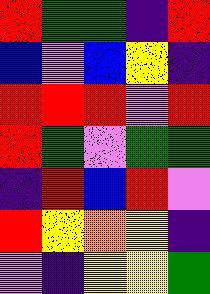[["red", "green", "green", "indigo", "red"], ["blue", "violet", "blue", "yellow", "indigo"], ["red", "red", "red", "violet", "red"], ["red", "green", "violet", "green", "green"], ["indigo", "red", "blue", "red", "violet"], ["red", "yellow", "orange", "yellow", "indigo"], ["violet", "indigo", "yellow", "yellow", "green"]]